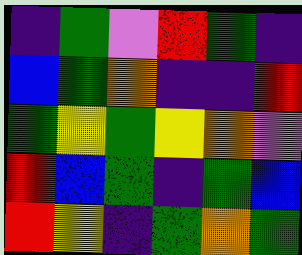[["indigo", "green", "violet", "red", "green", "indigo"], ["blue", "green", "orange", "indigo", "indigo", "red"], ["green", "yellow", "green", "yellow", "orange", "violet"], ["red", "blue", "green", "indigo", "green", "blue"], ["red", "yellow", "indigo", "green", "orange", "green"]]